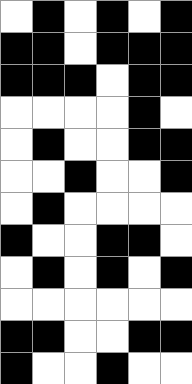[["white", "black", "white", "black", "white", "black"], ["black", "black", "white", "black", "black", "black"], ["black", "black", "black", "white", "black", "black"], ["white", "white", "white", "white", "black", "white"], ["white", "black", "white", "white", "black", "black"], ["white", "white", "black", "white", "white", "black"], ["white", "black", "white", "white", "white", "white"], ["black", "white", "white", "black", "black", "white"], ["white", "black", "white", "black", "white", "black"], ["white", "white", "white", "white", "white", "white"], ["black", "black", "white", "white", "black", "black"], ["black", "white", "white", "black", "white", "white"]]